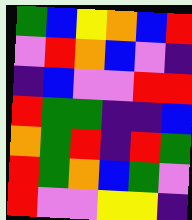[["green", "blue", "yellow", "orange", "blue", "red"], ["violet", "red", "orange", "blue", "violet", "indigo"], ["indigo", "blue", "violet", "violet", "red", "red"], ["red", "green", "green", "indigo", "indigo", "blue"], ["orange", "green", "red", "indigo", "red", "green"], ["red", "green", "orange", "blue", "green", "violet"], ["red", "violet", "violet", "yellow", "yellow", "indigo"]]